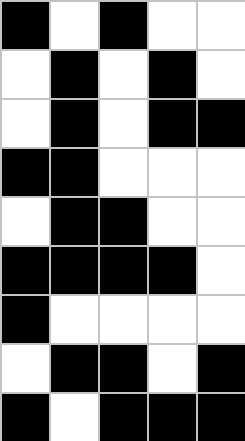[["black", "white", "black", "white", "white"], ["white", "black", "white", "black", "white"], ["white", "black", "white", "black", "black"], ["black", "black", "white", "white", "white"], ["white", "black", "black", "white", "white"], ["black", "black", "black", "black", "white"], ["black", "white", "white", "white", "white"], ["white", "black", "black", "white", "black"], ["black", "white", "black", "black", "black"]]